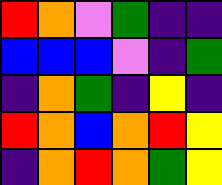[["red", "orange", "violet", "green", "indigo", "indigo"], ["blue", "blue", "blue", "violet", "indigo", "green"], ["indigo", "orange", "green", "indigo", "yellow", "indigo"], ["red", "orange", "blue", "orange", "red", "yellow"], ["indigo", "orange", "red", "orange", "green", "yellow"]]